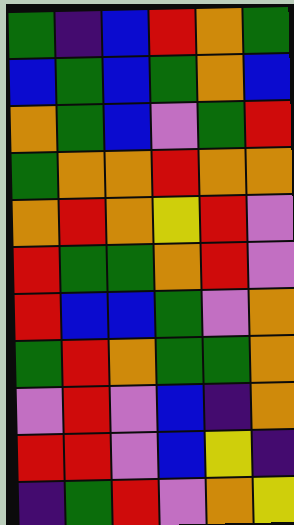[["green", "indigo", "blue", "red", "orange", "green"], ["blue", "green", "blue", "green", "orange", "blue"], ["orange", "green", "blue", "violet", "green", "red"], ["green", "orange", "orange", "red", "orange", "orange"], ["orange", "red", "orange", "yellow", "red", "violet"], ["red", "green", "green", "orange", "red", "violet"], ["red", "blue", "blue", "green", "violet", "orange"], ["green", "red", "orange", "green", "green", "orange"], ["violet", "red", "violet", "blue", "indigo", "orange"], ["red", "red", "violet", "blue", "yellow", "indigo"], ["indigo", "green", "red", "violet", "orange", "yellow"]]